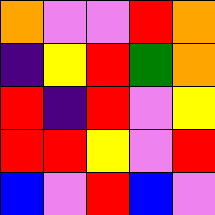[["orange", "violet", "violet", "red", "orange"], ["indigo", "yellow", "red", "green", "orange"], ["red", "indigo", "red", "violet", "yellow"], ["red", "red", "yellow", "violet", "red"], ["blue", "violet", "red", "blue", "violet"]]